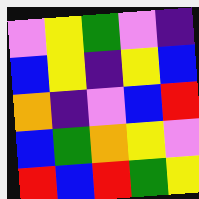[["violet", "yellow", "green", "violet", "indigo"], ["blue", "yellow", "indigo", "yellow", "blue"], ["orange", "indigo", "violet", "blue", "red"], ["blue", "green", "orange", "yellow", "violet"], ["red", "blue", "red", "green", "yellow"]]